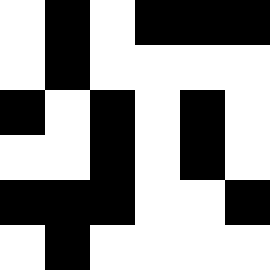[["white", "black", "white", "black", "black", "black"], ["white", "black", "white", "white", "white", "white"], ["black", "white", "black", "white", "black", "white"], ["white", "white", "black", "white", "black", "white"], ["black", "black", "black", "white", "white", "black"], ["white", "black", "white", "white", "white", "white"]]